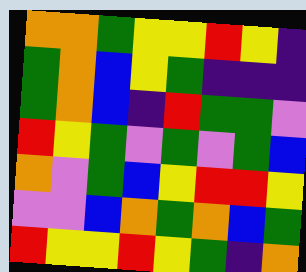[["orange", "orange", "green", "yellow", "yellow", "red", "yellow", "indigo"], ["green", "orange", "blue", "yellow", "green", "indigo", "indigo", "indigo"], ["green", "orange", "blue", "indigo", "red", "green", "green", "violet"], ["red", "yellow", "green", "violet", "green", "violet", "green", "blue"], ["orange", "violet", "green", "blue", "yellow", "red", "red", "yellow"], ["violet", "violet", "blue", "orange", "green", "orange", "blue", "green"], ["red", "yellow", "yellow", "red", "yellow", "green", "indigo", "orange"]]